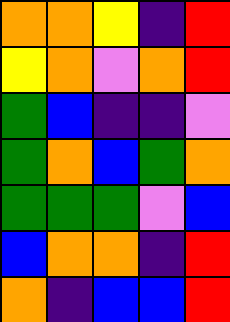[["orange", "orange", "yellow", "indigo", "red"], ["yellow", "orange", "violet", "orange", "red"], ["green", "blue", "indigo", "indigo", "violet"], ["green", "orange", "blue", "green", "orange"], ["green", "green", "green", "violet", "blue"], ["blue", "orange", "orange", "indigo", "red"], ["orange", "indigo", "blue", "blue", "red"]]